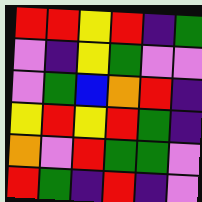[["red", "red", "yellow", "red", "indigo", "green"], ["violet", "indigo", "yellow", "green", "violet", "violet"], ["violet", "green", "blue", "orange", "red", "indigo"], ["yellow", "red", "yellow", "red", "green", "indigo"], ["orange", "violet", "red", "green", "green", "violet"], ["red", "green", "indigo", "red", "indigo", "violet"]]